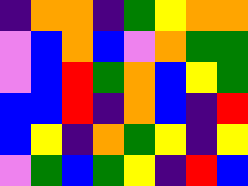[["indigo", "orange", "orange", "indigo", "green", "yellow", "orange", "orange"], ["violet", "blue", "orange", "blue", "violet", "orange", "green", "green"], ["violet", "blue", "red", "green", "orange", "blue", "yellow", "green"], ["blue", "blue", "red", "indigo", "orange", "blue", "indigo", "red"], ["blue", "yellow", "indigo", "orange", "green", "yellow", "indigo", "yellow"], ["violet", "green", "blue", "green", "yellow", "indigo", "red", "blue"]]